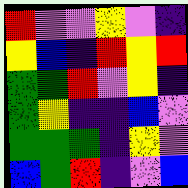[["red", "violet", "violet", "yellow", "violet", "indigo"], ["yellow", "blue", "indigo", "red", "yellow", "red"], ["green", "green", "red", "violet", "yellow", "indigo"], ["green", "yellow", "indigo", "indigo", "blue", "violet"], ["green", "green", "green", "indigo", "yellow", "violet"], ["blue", "green", "red", "indigo", "violet", "blue"]]